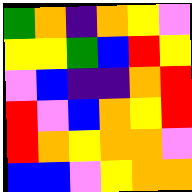[["green", "orange", "indigo", "orange", "yellow", "violet"], ["yellow", "yellow", "green", "blue", "red", "yellow"], ["violet", "blue", "indigo", "indigo", "orange", "red"], ["red", "violet", "blue", "orange", "yellow", "red"], ["red", "orange", "yellow", "orange", "orange", "violet"], ["blue", "blue", "violet", "yellow", "orange", "orange"]]